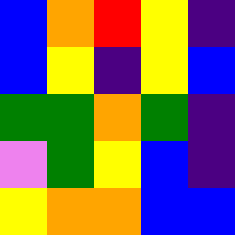[["blue", "orange", "red", "yellow", "indigo"], ["blue", "yellow", "indigo", "yellow", "blue"], ["green", "green", "orange", "green", "indigo"], ["violet", "green", "yellow", "blue", "indigo"], ["yellow", "orange", "orange", "blue", "blue"]]